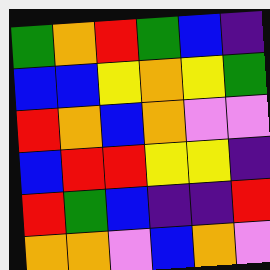[["green", "orange", "red", "green", "blue", "indigo"], ["blue", "blue", "yellow", "orange", "yellow", "green"], ["red", "orange", "blue", "orange", "violet", "violet"], ["blue", "red", "red", "yellow", "yellow", "indigo"], ["red", "green", "blue", "indigo", "indigo", "red"], ["orange", "orange", "violet", "blue", "orange", "violet"]]